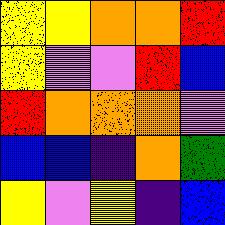[["yellow", "yellow", "orange", "orange", "red"], ["yellow", "violet", "violet", "red", "blue"], ["red", "orange", "orange", "orange", "violet"], ["blue", "blue", "indigo", "orange", "green"], ["yellow", "violet", "yellow", "indigo", "blue"]]